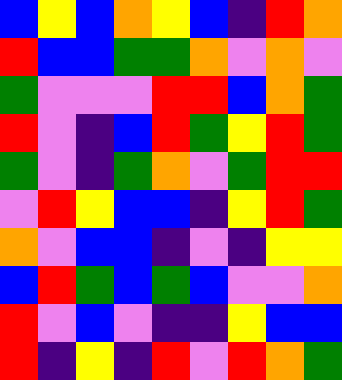[["blue", "yellow", "blue", "orange", "yellow", "blue", "indigo", "red", "orange"], ["red", "blue", "blue", "green", "green", "orange", "violet", "orange", "violet"], ["green", "violet", "violet", "violet", "red", "red", "blue", "orange", "green"], ["red", "violet", "indigo", "blue", "red", "green", "yellow", "red", "green"], ["green", "violet", "indigo", "green", "orange", "violet", "green", "red", "red"], ["violet", "red", "yellow", "blue", "blue", "indigo", "yellow", "red", "green"], ["orange", "violet", "blue", "blue", "indigo", "violet", "indigo", "yellow", "yellow"], ["blue", "red", "green", "blue", "green", "blue", "violet", "violet", "orange"], ["red", "violet", "blue", "violet", "indigo", "indigo", "yellow", "blue", "blue"], ["red", "indigo", "yellow", "indigo", "red", "violet", "red", "orange", "green"]]